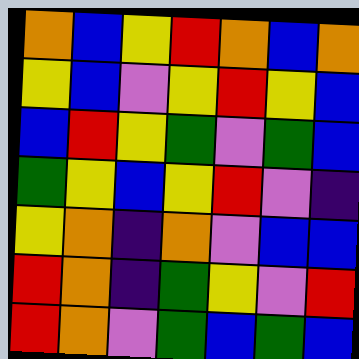[["orange", "blue", "yellow", "red", "orange", "blue", "orange"], ["yellow", "blue", "violet", "yellow", "red", "yellow", "blue"], ["blue", "red", "yellow", "green", "violet", "green", "blue"], ["green", "yellow", "blue", "yellow", "red", "violet", "indigo"], ["yellow", "orange", "indigo", "orange", "violet", "blue", "blue"], ["red", "orange", "indigo", "green", "yellow", "violet", "red"], ["red", "orange", "violet", "green", "blue", "green", "blue"]]